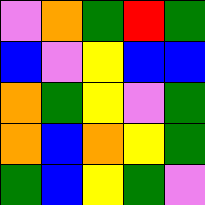[["violet", "orange", "green", "red", "green"], ["blue", "violet", "yellow", "blue", "blue"], ["orange", "green", "yellow", "violet", "green"], ["orange", "blue", "orange", "yellow", "green"], ["green", "blue", "yellow", "green", "violet"]]